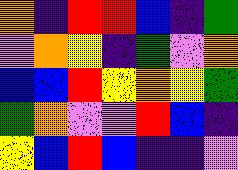[["orange", "indigo", "red", "red", "blue", "indigo", "green"], ["violet", "orange", "yellow", "indigo", "green", "violet", "orange"], ["blue", "blue", "red", "yellow", "orange", "yellow", "green"], ["green", "orange", "violet", "violet", "red", "blue", "indigo"], ["yellow", "blue", "red", "blue", "indigo", "indigo", "violet"]]